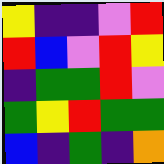[["yellow", "indigo", "indigo", "violet", "red"], ["red", "blue", "violet", "red", "yellow"], ["indigo", "green", "green", "red", "violet"], ["green", "yellow", "red", "green", "green"], ["blue", "indigo", "green", "indigo", "orange"]]